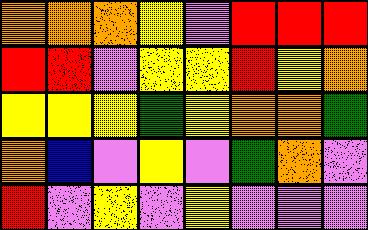[["orange", "orange", "orange", "yellow", "violet", "red", "red", "red"], ["red", "red", "violet", "yellow", "yellow", "red", "yellow", "orange"], ["yellow", "yellow", "yellow", "green", "yellow", "orange", "orange", "green"], ["orange", "blue", "violet", "yellow", "violet", "green", "orange", "violet"], ["red", "violet", "yellow", "violet", "yellow", "violet", "violet", "violet"]]